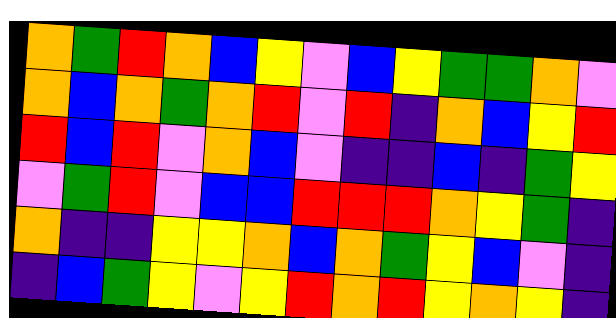[["orange", "green", "red", "orange", "blue", "yellow", "violet", "blue", "yellow", "green", "green", "orange", "violet"], ["orange", "blue", "orange", "green", "orange", "red", "violet", "red", "indigo", "orange", "blue", "yellow", "red"], ["red", "blue", "red", "violet", "orange", "blue", "violet", "indigo", "indigo", "blue", "indigo", "green", "yellow"], ["violet", "green", "red", "violet", "blue", "blue", "red", "red", "red", "orange", "yellow", "green", "indigo"], ["orange", "indigo", "indigo", "yellow", "yellow", "orange", "blue", "orange", "green", "yellow", "blue", "violet", "indigo"], ["indigo", "blue", "green", "yellow", "violet", "yellow", "red", "orange", "red", "yellow", "orange", "yellow", "indigo"]]